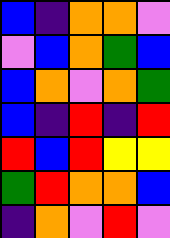[["blue", "indigo", "orange", "orange", "violet"], ["violet", "blue", "orange", "green", "blue"], ["blue", "orange", "violet", "orange", "green"], ["blue", "indigo", "red", "indigo", "red"], ["red", "blue", "red", "yellow", "yellow"], ["green", "red", "orange", "orange", "blue"], ["indigo", "orange", "violet", "red", "violet"]]